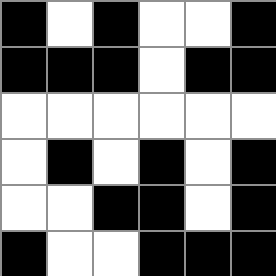[["black", "white", "black", "white", "white", "black"], ["black", "black", "black", "white", "black", "black"], ["white", "white", "white", "white", "white", "white"], ["white", "black", "white", "black", "white", "black"], ["white", "white", "black", "black", "white", "black"], ["black", "white", "white", "black", "black", "black"]]